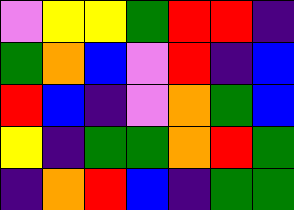[["violet", "yellow", "yellow", "green", "red", "red", "indigo"], ["green", "orange", "blue", "violet", "red", "indigo", "blue"], ["red", "blue", "indigo", "violet", "orange", "green", "blue"], ["yellow", "indigo", "green", "green", "orange", "red", "green"], ["indigo", "orange", "red", "blue", "indigo", "green", "green"]]